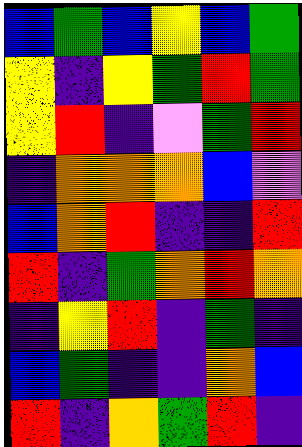[["blue", "green", "blue", "yellow", "blue", "green"], ["yellow", "indigo", "yellow", "green", "red", "green"], ["yellow", "red", "indigo", "violet", "green", "red"], ["indigo", "orange", "orange", "orange", "blue", "violet"], ["blue", "orange", "red", "indigo", "indigo", "red"], ["red", "indigo", "green", "orange", "red", "orange"], ["indigo", "yellow", "red", "indigo", "green", "indigo"], ["blue", "green", "indigo", "indigo", "orange", "blue"], ["red", "indigo", "orange", "green", "red", "indigo"]]